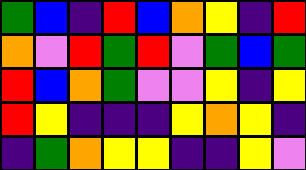[["green", "blue", "indigo", "red", "blue", "orange", "yellow", "indigo", "red"], ["orange", "violet", "red", "green", "red", "violet", "green", "blue", "green"], ["red", "blue", "orange", "green", "violet", "violet", "yellow", "indigo", "yellow"], ["red", "yellow", "indigo", "indigo", "indigo", "yellow", "orange", "yellow", "indigo"], ["indigo", "green", "orange", "yellow", "yellow", "indigo", "indigo", "yellow", "violet"]]